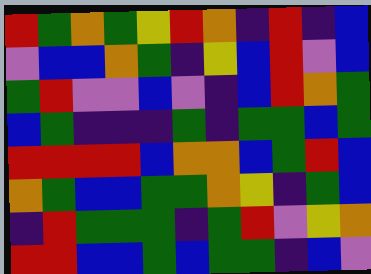[["red", "green", "orange", "green", "yellow", "red", "orange", "indigo", "red", "indigo", "blue"], ["violet", "blue", "blue", "orange", "green", "indigo", "yellow", "blue", "red", "violet", "blue"], ["green", "red", "violet", "violet", "blue", "violet", "indigo", "blue", "red", "orange", "green"], ["blue", "green", "indigo", "indigo", "indigo", "green", "indigo", "green", "green", "blue", "green"], ["red", "red", "red", "red", "blue", "orange", "orange", "blue", "green", "red", "blue"], ["orange", "green", "blue", "blue", "green", "green", "orange", "yellow", "indigo", "green", "blue"], ["indigo", "red", "green", "green", "green", "indigo", "green", "red", "violet", "yellow", "orange"], ["red", "red", "blue", "blue", "green", "blue", "green", "green", "indigo", "blue", "violet"]]